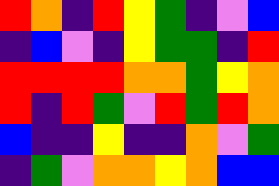[["red", "orange", "indigo", "red", "yellow", "green", "indigo", "violet", "blue"], ["indigo", "blue", "violet", "indigo", "yellow", "green", "green", "indigo", "red"], ["red", "red", "red", "red", "orange", "orange", "green", "yellow", "orange"], ["red", "indigo", "red", "green", "violet", "red", "green", "red", "orange"], ["blue", "indigo", "indigo", "yellow", "indigo", "indigo", "orange", "violet", "green"], ["indigo", "green", "violet", "orange", "orange", "yellow", "orange", "blue", "blue"]]